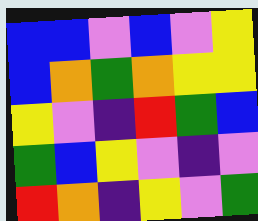[["blue", "blue", "violet", "blue", "violet", "yellow"], ["blue", "orange", "green", "orange", "yellow", "yellow"], ["yellow", "violet", "indigo", "red", "green", "blue"], ["green", "blue", "yellow", "violet", "indigo", "violet"], ["red", "orange", "indigo", "yellow", "violet", "green"]]